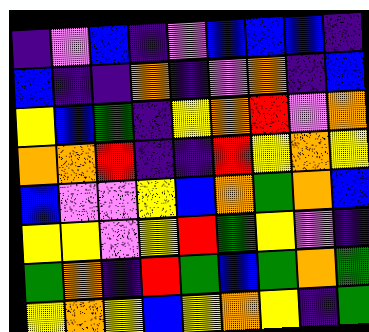[["indigo", "violet", "blue", "indigo", "violet", "blue", "blue", "blue", "indigo"], ["blue", "indigo", "indigo", "orange", "indigo", "violet", "orange", "indigo", "blue"], ["yellow", "blue", "green", "indigo", "yellow", "orange", "red", "violet", "orange"], ["orange", "orange", "red", "indigo", "indigo", "red", "yellow", "orange", "yellow"], ["blue", "violet", "violet", "yellow", "blue", "orange", "green", "orange", "blue"], ["yellow", "yellow", "violet", "yellow", "red", "green", "yellow", "violet", "indigo"], ["green", "orange", "indigo", "red", "green", "blue", "green", "orange", "green"], ["yellow", "orange", "yellow", "blue", "yellow", "orange", "yellow", "indigo", "green"]]